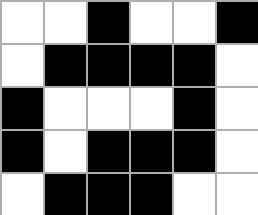[["white", "white", "black", "white", "white", "black"], ["white", "black", "black", "black", "black", "white"], ["black", "white", "white", "white", "black", "white"], ["black", "white", "black", "black", "black", "white"], ["white", "black", "black", "black", "white", "white"]]